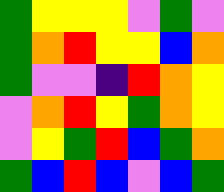[["green", "yellow", "yellow", "yellow", "violet", "green", "violet"], ["green", "orange", "red", "yellow", "yellow", "blue", "orange"], ["green", "violet", "violet", "indigo", "red", "orange", "yellow"], ["violet", "orange", "red", "yellow", "green", "orange", "yellow"], ["violet", "yellow", "green", "red", "blue", "green", "orange"], ["green", "blue", "red", "blue", "violet", "blue", "green"]]